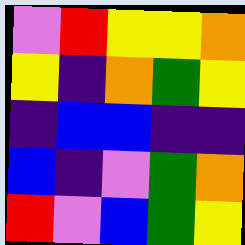[["violet", "red", "yellow", "yellow", "orange"], ["yellow", "indigo", "orange", "green", "yellow"], ["indigo", "blue", "blue", "indigo", "indigo"], ["blue", "indigo", "violet", "green", "orange"], ["red", "violet", "blue", "green", "yellow"]]